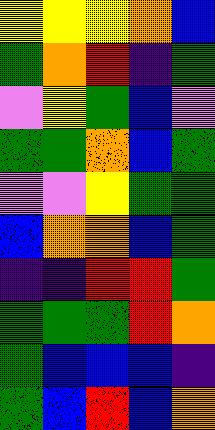[["yellow", "yellow", "yellow", "orange", "blue"], ["green", "orange", "red", "indigo", "green"], ["violet", "yellow", "green", "blue", "violet"], ["green", "green", "orange", "blue", "green"], ["violet", "violet", "yellow", "green", "green"], ["blue", "orange", "orange", "blue", "green"], ["indigo", "indigo", "red", "red", "green"], ["green", "green", "green", "red", "orange"], ["green", "blue", "blue", "blue", "indigo"], ["green", "blue", "red", "blue", "orange"]]